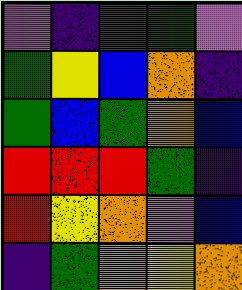[["violet", "indigo", "green", "green", "violet"], ["green", "yellow", "blue", "orange", "indigo"], ["green", "blue", "green", "orange", "blue"], ["red", "red", "red", "green", "indigo"], ["red", "yellow", "orange", "violet", "blue"], ["indigo", "green", "orange", "yellow", "orange"]]